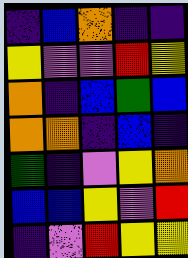[["indigo", "blue", "orange", "indigo", "indigo"], ["yellow", "violet", "violet", "red", "yellow"], ["orange", "indigo", "blue", "green", "blue"], ["orange", "orange", "indigo", "blue", "indigo"], ["green", "indigo", "violet", "yellow", "orange"], ["blue", "blue", "yellow", "violet", "red"], ["indigo", "violet", "red", "yellow", "yellow"]]